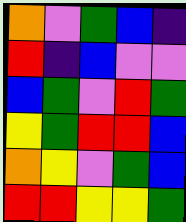[["orange", "violet", "green", "blue", "indigo"], ["red", "indigo", "blue", "violet", "violet"], ["blue", "green", "violet", "red", "green"], ["yellow", "green", "red", "red", "blue"], ["orange", "yellow", "violet", "green", "blue"], ["red", "red", "yellow", "yellow", "green"]]